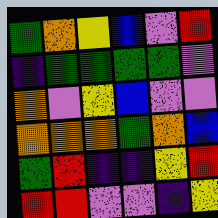[["green", "orange", "yellow", "blue", "violet", "red"], ["indigo", "green", "green", "green", "green", "violet"], ["orange", "violet", "yellow", "blue", "violet", "violet"], ["orange", "orange", "orange", "green", "orange", "blue"], ["green", "red", "indigo", "indigo", "yellow", "red"], ["red", "red", "violet", "violet", "indigo", "yellow"]]